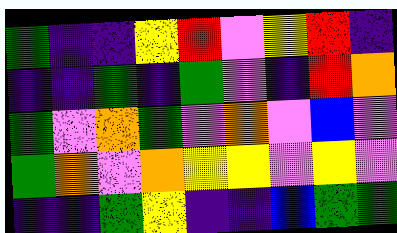[["green", "indigo", "indigo", "yellow", "red", "violet", "yellow", "red", "indigo"], ["indigo", "indigo", "green", "indigo", "green", "violet", "indigo", "red", "orange"], ["green", "violet", "orange", "green", "violet", "orange", "violet", "blue", "violet"], ["green", "orange", "violet", "orange", "yellow", "yellow", "violet", "yellow", "violet"], ["indigo", "indigo", "green", "yellow", "indigo", "indigo", "blue", "green", "green"]]